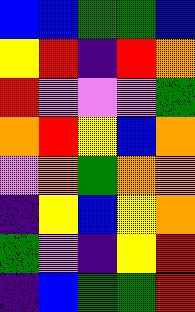[["blue", "blue", "green", "green", "blue"], ["yellow", "red", "indigo", "red", "orange"], ["red", "violet", "violet", "violet", "green"], ["orange", "red", "yellow", "blue", "orange"], ["violet", "orange", "green", "orange", "orange"], ["indigo", "yellow", "blue", "yellow", "orange"], ["green", "violet", "indigo", "yellow", "red"], ["indigo", "blue", "green", "green", "red"]]